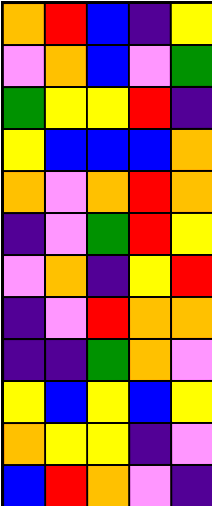[["orange", "red", "blue", "indigo", "yellow"], ["violet", "orange", "blue", "violet", "green"], ["green", "yellow", "yellow", "red", "indigo"], ["yellow", "blue", "blue", "blue", "orange"], ["orange", "violet", "orange", "red", "orange"], ["indigo", "violet", "green", "red", "yellow"], ["violet", "orange", "indigo", "yellow", "red"], ["indigo", "violet", "red", "orange", "orange"], ["indigo", "indigo", "green", "orange", "violet"], ["yellow", "blue", "yellow", "blue", "yellow"], ["orange", "yellow", "yellow", "indigo", "violet"], ["blue", "red", "orange", "violet", "indigo"]]